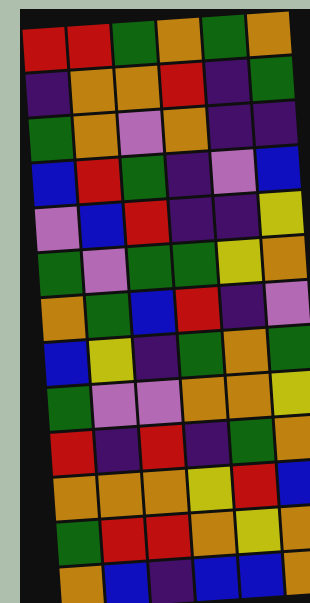[["red", "red", "green", "orange", "green", "orange"], ["indigo", "orange", "orange", "red", "indigo", "green"], ["green", "orange", "violet", "orange", "indigo", "indigo"], ["blue", "red", "green", "indigo", "violet", "blue"], ["violet", "blue", "red", "indigo", "indigo", "yellow"], ["green", "violet", "green", "green", "yellow", "orange"], ["orange", "green", "blue", "red", "indigo", "violet"], ["blue", "yellow", "indigo", "green", "orange", "green"], ["green", "violet", "violet", "orange", "orange", "yellow"], ["red", "indigo", "red", "indigo", "green", "orange"], ["orange", "orange", "orange", "yellow", "red", "blue"], ["green", "red", "red", "orange", "yellow", "orange"], ["orange", "blue", "indigo", "blue", "blue", "orange"]]